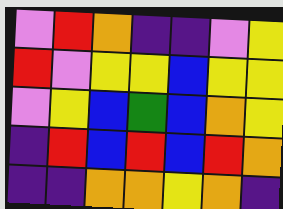[["violet", "red", "orange", "indigo", "indigo", "violet", "yellow"], ["red", "violet", "yellow", "yellow", "blue", "yellow", "yellow"], ["violet", "yellow", "blue", "green", "blue", "orange", "yellow"], ["indigo", "red", "blue", "red", "blue", "red", "orange"], ["indigo", "indigo", "orange", "orange", "yellow", "orange", "indigo"]]